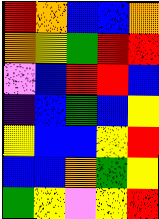[["red", "orange", "blue", "blue", "orange"], ["orange", "yellow", "green", "red", "red"], ["violet", "blue", "red", "red", "blue"], ["indigo", "blue", "green", "blue", "yellow"], ["yellow", "blue", "blue", "yellow", "red"], ["blue", "blue", "orange", "green", "yellow"], ["green", "yellow", "violet", "yellow", "red"]]